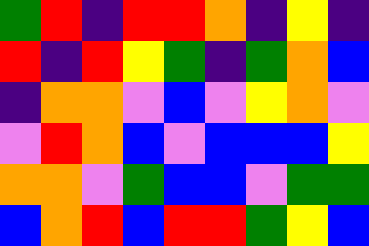[["green", "red", "indigo", "red", "red", "orange", "indigo", "yellow", "indigo"], ["red", "indigo", "red", "yellow", "green", "indigo", "green", "orange", "blue"], ["indigo", "orange", "orange", "violet", "blue", "violet", "yellow", "orange", "violet"], ["violet", "red", "orange", "blue", "violet", "blue", "blue", "blue", "yellow"], ["orange", "orange", "violet", "green", "blue", "blue", "violet", "green", "green"], ["blue", "orange", "red", "blue", "red", "red", "green", "yellow", "blue"]]